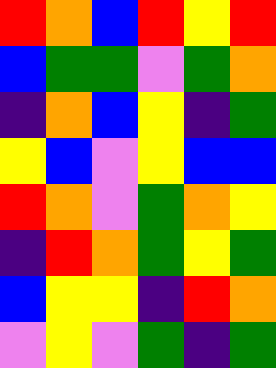[["red", "orange", "blue", "red", "yellow", "red"], ["blue", "green", "green", "violet", "green", "orange"], ["indigo", "orange", "blue", "yellow", "indigo", "green"], ["yellow", "blue", "violet", "yellow", "blue", "blue"], ["red", "orange", "violet", "green", "orange", "yellow"], ["indigo", "red", "orange", "green", "yellow", "green"], ["blue", "yellow", "yellow", "indigo", "red", "orange"], ["violet", "yellow", "violet", "green", "indigo", "green"]]